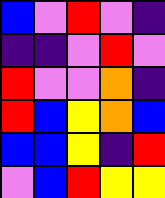[["blue", "violet", "red", "violet", "indigo"], ["indigo", "indigo", "violet", "red", "violet"], ["red", "violet", "violet", "orange", "indigo"], ["red", "blue", "yellow", "orange", "blue"], ["blue", "blue", "yellow", "indigo", "red"], ["violet", "blue", "red", "yellow", "yellow"]]